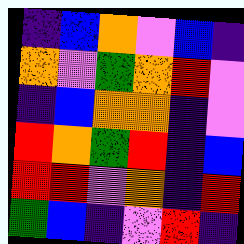[["indigo", "blue", "orange", "violet", "blue", "indigo"], ["orange", "violet", "green", "orange", "red", "violet"], ["indigo", "blue", "orange", "orange", "indigo", "violet"], ["red", "orange", "green", "red", "indigo", "blue"], ["red", "red", "violet", "orange", "indigo", "red"], ["green", "blue", "indigo", "violet", "red", "indigo"]]